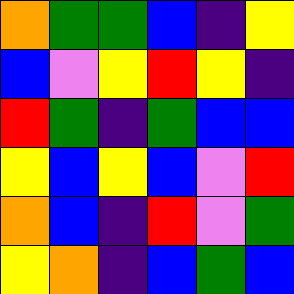[["orange", "green", "green", "blue", "indigo", "yellow"], ["blue", "violet", "yellow", "red", "yellow", "indigo"], ["red", "green", "indigo", "green", "blue", "blue"], ["yellow", "blue", "yellow", "blue", "violet", "red"], ["orange", "blue", "indigo", "red", "violet", "green"], ["yellow", "orange", "indigo", "blue", "green", "blue"]]